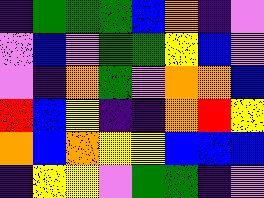[["indigo", "green", "green", "green", "blue", "orange", "indigo", "violet"], ["violet", "blue", "violet", "green", "green", "yellow", "blue", "violet"], ["violet", "indigo", "orange", "green", "violet", "orange", "orange", "blue"], ["red", "blue", "yellow", "indigo", "indigo", "orange", "red", "yellow"], ["orange", "blue", "orange", "yellow", "yellow", "blue", "blue", "blue"], ["indigo", "yellow", "yellow", "violet", "green", "green", "indigo", "violet"]]